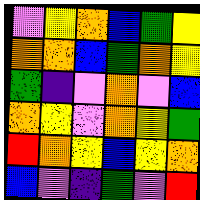[["violet", "yellow", "orange", "blue", "green", "yellow"], ["orange", "orange", "blue", "green", "orange", "yellow"], ["green", "indigo", "violet", "orange", "violet", "blue"], ["orange", "yellow", "violet", "orange", "yellow", "green"], ["red", "orange", "yellow", "blue", "yellow", "orange"], ["blue", "violet", "indigo", "green", "violet", "red"]]